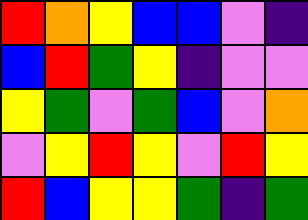[["red", "orange", "yellow", "blue", "blue", "violet", "indigo"], ["blue", "red", "green", "yellow", "indigo", "violet", "violet"], ["yellow", "green", "violet", "green", "blue", "violet", "orange"], ["violet", "yellow", "red", "yellow", "violet", "red", "yellow"], ["red", "blue", "yellow", "yellow", "green", "indigo", "green"]]